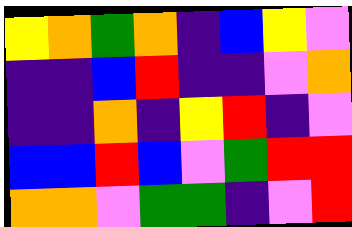[["yellow", "orange", "green", "orange", "indigo", "blue", "yellow", "violet"], ["indigo", "indigo", "blue", "red", "indigo", "indigo", "violet", "orange"], ["indigo", "indigo", "orange", "indigo", "yellow", "red", "indigo", "violet"], ["blue", "blue", "red", "blue", "violet", "green", "red", "red"], ["orange", "orange", "violet", "green", "green", "indigo", "violet", "red"]]